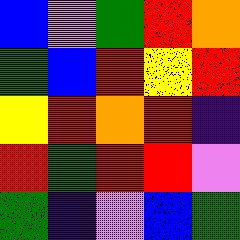[["blue", "violet", "green", "red", "orange"], ["green", "blue", "red", "yellow", "red"], ["yellow", "red", "orange", "red", "indigo"], ["red", "green", "red", "red", "violet"], ["green", "indigo", "violet", "blue", "green"]]